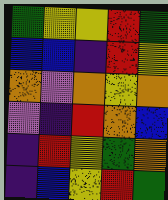[["green", "yellow", "yellow", "red", "green"], ["blue", "blue", "indigo", "red", "yellow"], ["orange", "violet", "orange", "yellow", "orange"], ["violet", "indigo", "red", "orange", "blue"], ["indigo", "red", "yellow", "green", "orange"], ["indigo", "blue", "yellow", "red", "green"]]